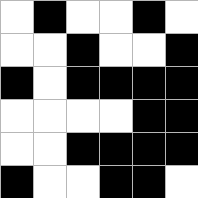[["white", "black", "white", "white", "black", "white"], ["white", "white", "black", "white", "white", "black"], ["black", "white", "black", "black", "black", "black"], ["white", "white", "white", "white", "black", "black"], ["white", "white", "black", "black", "black", "black"], ["black", "white", "white", "black", "black", "white"]]